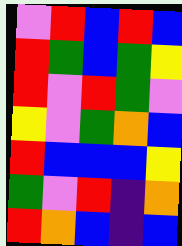[["violet", "red", "blue", "red", "blue"], ["red", "green", "blue", "green", "yellow"], ["red", "violet", "red", "green", "violet"], ["yellow", "violet", "green", "orange", "blue"], ["red", "blue", "blue", "blue", "yellow"], ["green", "violet", "red", "indigo", "orange"], ["red", "orange", "blue", "indigo", "blue"]]